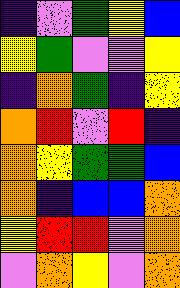[["indigo", "violet", "green", "yellow", "blue"], ["yellow", "green", "violet", "violet", "yellow"], ["indigo", "orange", "green", "indigo", "yellow"], ["orange", "red", "violet", "red", "indigo"], ["orange", "yellow", "green", "green", "blue"], ["orange", "indigo", "blue", "blue", "orange"], ["yellow", "red", "red", "violet", "orange"], ["violet", "orange", "yellow", "violet", "orange"]]